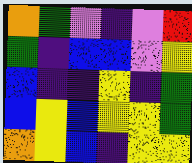[["orange", "green", "violet", "indigo", "violet", "red"], ["green", "indigo", "blue", "blue", "violet", "yellow"], ["blue", "indigo", "indigo", "yellow", "indigo", "green"], ["blue", "yellow", "blue", "yellow", "yellow", "green"], ["orange", "yellow", "blue", "indigo", "yellow", "yellow"]]